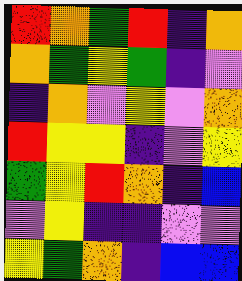[["red", "orange", "green", "red", "indigo", "orange"], ["orange", "green", "yellow", "green", "indigo", "violet"], ["indigo", "orange", "violet", "yellow", "violet", "orange"], ["red", "yellow", "yellow", "indigo", "violet", "yellow"], ["green", "yellow", "red", "orange", "indigo", "blue"], ["violet", "yellow", "indigo", "indigo", "violet", "violet"], ["yellow", "green", "orange", "indigo", "blue", "blue"]]